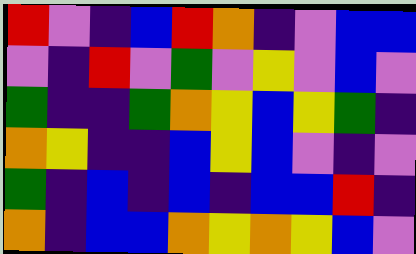[["red", "violet", "indigo", "blue", "red", "orange", "indigo", "violet", "blue", "blue"], ["violet", "indigo", "red", "violet", "green", "violet", "yellow", "violet", "blue", "violet"], ["green", "indigo", "indigo", "green", "orange", "yellow", "blue", "yellow", "green", "indigo"], ["orange", "yellow", "indigo", "indigo", "blue", "yellow", "blue", "violet", "indigo", "violet"], ["green", "indigo", "blue", "indigo", "blue", "indigo", "blue", "blue", "red", "indigo"], ["orange", "indigo", "blue", "blue", "orange", "yellow", "orange", "yellow", "blue", "violet"]]